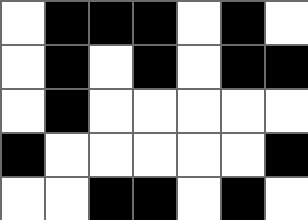[["white", "black", "black", "black", "white", "black", "white"], ["white", "black", "white", "black", "white", "black", "black"], ["white", "black", "white", "white", "white", "white", "white"], ["black", "white", "white", "white", "white", "white", "black"], ["white", "white", "black", "black", "white", "black", "white"]]